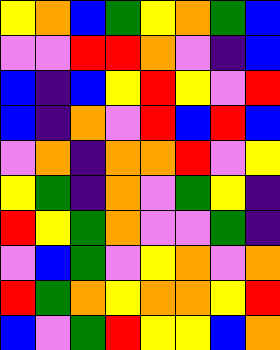[["yellow", "orange", "blue", "green", "yellow", "orange", "green", "blue"], ["violet", "violet", "red", "red", "orange", "violet", "indigo", "blue"], ["blue", "indigo", "blue", "yellow", "red", "yellow", "violet", "red"], ["blue", "indigo", "orange", "violet", "red", "blue", "red", "blue"], ["violet", "orange", "indigo", "orange", "orange", "red", "violet", "yellow"], ["yellow", "green", "indigo", "orange", "violet", "green", "yellow", "indigo"], ["red", "yellow", "green", "orange", "violet", "violet", "green", "indigo"], ["violet", "blue", "green", "violet", "yellow", "orange", "violet", "orange"], ["red", "green", "orange", "yellow", "orange", "orange", "yellow", "red"], ["blue", "violet", "green", "red", "yellow", "yellow", "blue", "orange"]]